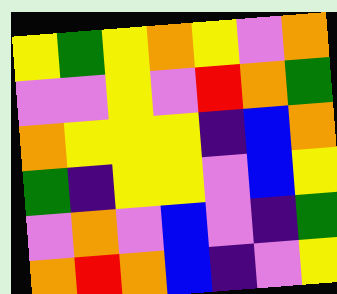[["yellow", "green", "yellow", "orange", "yellow", "violet", "orange"], ["violet", "violet", "yellow", "violet", "red", "orange", "green"], ["orange", "yellow", "yellow", "yellow", "indigo", "blue", "orange"], ["green", "indigo", "yellow", "yellow", "violet", "blue", "yellow"], ["violet", "orange", "violet", "blue", "violet", "indigo", "green"], ["orange", "red", "orange", "blue", "indigo", "violet", "yellow"]]